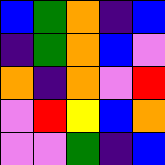[["blue", "green", "orange", "indigo", "blue"], ["indigo", "green", "orange", "blue", "violet"], ["orange", "indigo", "orange", "violet", "red"], ["violet", "red", "yellow", "blue", "orange"], ["violet", "violet", "green", "indigo", "blue"]]